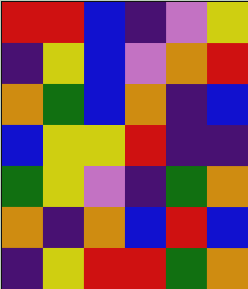[["red", "red", "blue", "indigo", "violet", "yellow"], ["indigo", "yellow", "blue", "violet", "orange", "red"], ["orange", "green", "blue", "orange", "indigo", "blue"], ["blue", "yellow", "yellow", "red", "indigo", "indigo"], ["green", "yellow", "violet", "indigo", "green", "orange"], ["orange", "indigo", "orange", "blue", "red", "blue"], ["indigo", "yellow", "red", "red", "green", "orange"]]